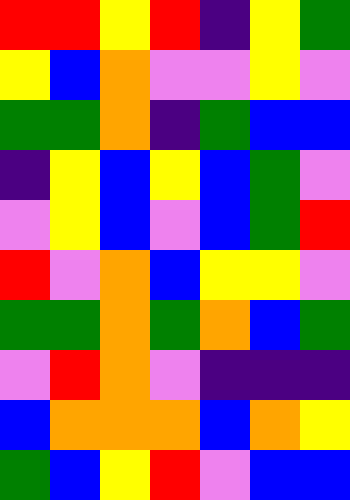[["red", "red", "yellow", "red", "indigo", "yellow", "green"], ["yellow", "blue", "orange", "violet", "violet", "yellow", "violet"], ["green", "green", "orange", "indigo", "green", "blue", "blue"], ["indigo", "yellow", "blue", "yellow", "blue", "green", "violet"], ["violet", "yellow", "blue", "violet", "blue", "green", "red"], ["red", "violet", "orange", "blue", "yellow", "yellow", "violet"], ["green", "green", "orange", "green", "orange", "blue", "green"], ["violet", "red", "orange", "violet", "indigo", "indigo", "indigo"], ["blue", "orange", "orange", "orange", "blue", "orange", "yellow"], ["green", "blue", "yellow", "red", "violet", "blue", "blue"]]